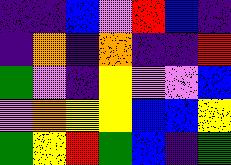[["indigo", "indigo", "blue", "violet", "red", "blue", "indigo"], ["indigo", "orange", "indigo", "orange", "indigo", "indigo", "red"], ["green", "violet", "indigo", "yellow", "violet", "violet", "blue"], ["violet", "orange", "yellow", "yellow", "blue", "blue", "yellow"], ["green", "yellow", "red", "green", "blue", "indigo", "green"]]